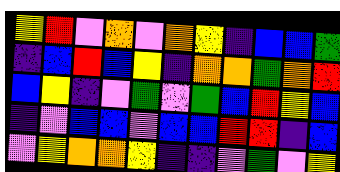[["yellow", "red", "violet", "orange", "violet", "orange", "yellow", "indigo", "blue", "blue", "green"], ["indigo", "blue", "red", "blue", "yellow", "indigo", "orange", "orange", "green", "orange", "red"], ["blue", "yellow", "indigo", "violet", "green", "violet", "green", "blue", "red", "yellow", "blue"], ["indigo", "violet", "blue", "blue", "violet", "blue", "blue", "red", "red", "indigo", "blue"], ["violet", "yellow", "orange", "orange", "yellow", "indigo", "indigo", "violet", "green", "violet", "yellow"]]